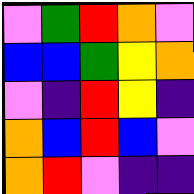[["violet", "green", "red", "orange", "violet"], ["blue", "blue", "green", "yellow", "orange"], ["violet", "indigo", "red", "yellow", "indigo"], ["orange", "blue", "red", "blue", "violet"], ["orange", "red", "violet", "indigo", "indigo"]]